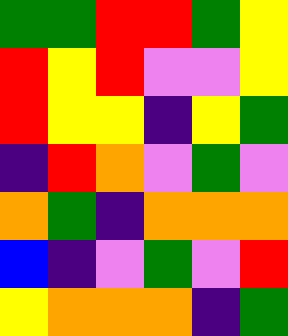[["green", "green", "red", "red", "green", "yellow"], ["red", "yellow", "red", "violet", "violet", "yellow"], ["red", "yellow", "yellow", "indigo", "yellow", "green"], ["indigo", "red", "orange", "violet", "green", "violet"], ["orange", "green", "indigo", "orange", "orange", "orange"], ["blue", "indigo", "violet", "green", "violet", "red"], ["yellow", "orange", "orange", "orange", "indigo", "green"]]